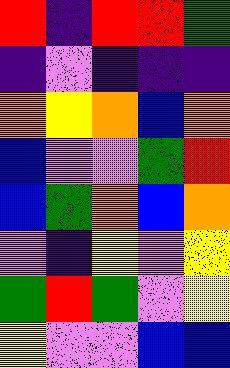[["red", "indigo", "red", "red", "green"], ["indigo", "violet", "indigo", "indigo", "indigo"], ["orange", "yellow", "orange", "blue", "orange"], ["blue", "violet", "violet", "green", "red"], ["blue", "green", "orange", "blue", "orange"], ["violet", "indigo", "yellow", "violet", "yellow"], ["green", "red", "green", "violet", "yellow"], ["yellow", "violet", "violet", "blue", "blue"]]